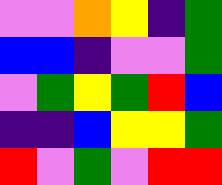[["violet", "violet", "orange", "yellow", "indigo", "green"], ["blue", "blue", "indigo", "violet", "violet", "green"], ["violet", "green", "yellow", "green", "red", "blue"], ["indigo", "indigo", "blue", "yellow", "yellow", "green"], ["red", "violet", "green", "violet", "red", "red"]]